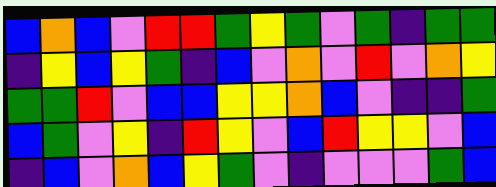[["blue", "orange", "blue", "violet", "red", "red", "green", "yellow", "green", "violet", "green", "indigo", "green", "green"], ["indigo", "yellow", "blue", "yellow", "green", "indigo", "blue", "violet", "orange", "violet", "red", "violet", "orange", "yellow"], ["green", "green", "red", "violet", "blue", "blue", "yellow", "yellow", "orange", "blue", "violet", "indigo", "indigo", "green"], ["blue", "green", "violet", "yellow", "indigo", "red", "yellow", "violet", "blue", "red", "yellow", "yellow", "violet", "blue"], ["indigo", "blue", "violet", "orange", "blue", "yellow", "green", "violet", "indigo", "violet", "violet", "violet", "green", "blue"]]